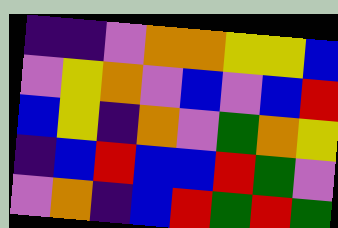[["indigo", "indigo", "violet", "orange", "orange", "yellow", "yellow", "blue"], ["violet", "yellow", "orange", "violet", "blue", "violet", "blue", "red"], ["blue", "yellow", "indigo", "orange", "violet", "green", "orange", "yellow"], ["indigo", "blue", "red", "blue", "blue", "red", "green", "violet"], ["violet", "orange", "indigo", "blue", "red", "green", "red", "green"]]